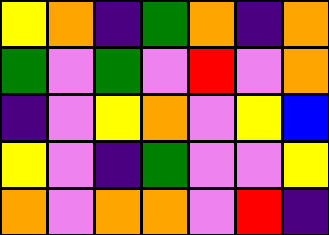[["yellow", "orange", "indigo", "green", "orange", "indigo", "orange"], ["green", "violet", "green", "violet", "red", "violet", "orange"], ["indigo", "violet", "yellow", "orange", "violet", "yellow", "blue"], ["yellow", "violet", "indigo", "green", "violet", "violet", "yellow"], ["orange", "violet", "orange", "orange", "violet", "red", "indigo"]]